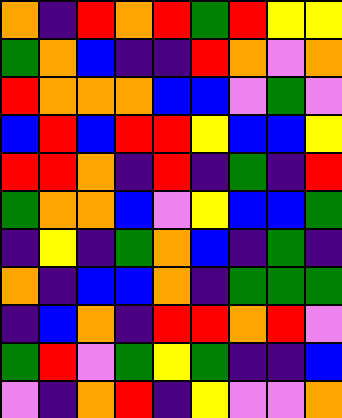[["orange", "indigo", "red", "orange", "red", "green", "red", "yellow", "yellow"], ["green", "orange", "blue", "indigo", "indigo", "red", "orange", "violet", "orange"], ["red", "orange", "orange", "orange", "blue", "blue", "violet", "green", "violet"], ["blue", "red", "blue", "red", "red", "yellow", "blue", "blue", "yellow"], ["red", "red", "orange", "indigo", "red", "indigo", "green", "indigo", "red"], ["green", "orange", "orange", "blue", "violet", "yellow", "blue", "blue", "green"], ["indigo", "yellow", "indigo", "green", "orange", "blue", "indigo", "green", "indigo"], ["orange", "indigo", "blue", "blue", "orange", "indigo", "green", "green", "green"], ["indigo", "blue", "orange", "indigo", "red", "red", "orange", "red", "violet"], ["green", "red", "violet", "green", "yellow", "green", "indigo", "indigo", "blue"], ["violet", "indigo", "orange", "red", "indigo", "yellow", "violet", "violet", "orange"]]